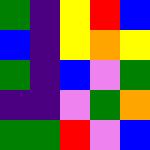[["green", "indigo", "yellow", "red", "blue"], ["blue", "indigo", "yellow", "orange", "yellow"], ["green", "indigo", "blue", "violet", "green"], ["indigo", "indigo", "violet", "green", "orange"], ["green", "green", "red", "violet", "blue"]]